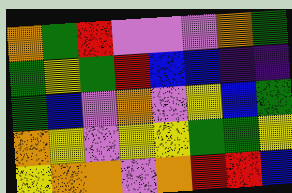[["orange", "green", "red", "violet", "violet", "violet", "orange", "green"], ["green", "yellow", "green", "red", "blue", "blue", "indigo", "indigo"], ["green", "blue", "violet", "orange", "violet", "yellow", "blue", "green"], ["orange", "yellow", "violet", "yellow", "yellow", "green", "green", "yellow"], ["yellow", "orange", "orange", "violet", "orange", "red", "red", "blue"]]